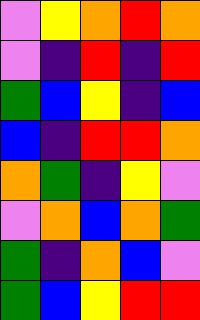[["violet", "yellow", "orange", "red", "orange"], ["violet", "indigo", "red", "indigo", "red"], ["green", "blue", "yellow", "indigo", "blue"], ["blue", "indigo", "red", "red", "orange"], ["orange", "green", "indigo", "yellow", "violet"], ["violet", "orange", "blue", "orange", "green"], ["green", "indigo", "orange", "blue", "violet"], ["green", "blue", "yellow", "red", "red"]]